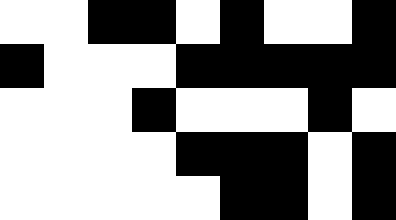[["white", "white", "black", "black", "white", "black", "white", "white", "black"], ["black", "white", "white", "white", "black", "black", "black", "black", "black"], ["white", "white", "white", "black", "white", "white", "white", "black", "white"], ["white", "white", "white", "white", "black", "black", "black", "white", "black"], ["white", "white", "white", "white", "white", "black", "black", "white", "black"]]